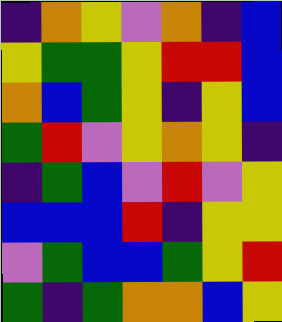[["indigo", "orange", "yellow", "violet", "orange", "indigo", "blue"], ["yellow", "green", "green", "yellow", "red", "red", "blue"], ["orange", "blue", "green", "yellow", "indigo", "yellow", "blue"], ["green", "red", "violet", "yellow", "orange", "yellow", "indigo"], ["indigo", "green", "blue", "violet", "red", "violet", "yellow"], ["blue", "blue", "blue", "red", "indigo", "yellow", "yellow"], ["violet", "green", "blue", "blue", "green", "yellow", "red"], ["green", "indigo", "green", "orange", "orange", "blue", "yellow"]]